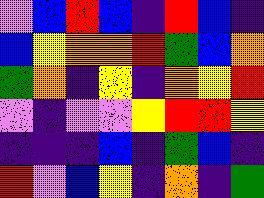[["violet", "blue", "red", "blue", "indigo", "red", "blue", "indigo"], ["blue", "yellow", "orange", "orange", "red", "green", "blue", "orange"], ["green", "orange", "indigo", "yellow", "indigo", "orange", "yellow", "red"], ["violet", "indigo", "violet", "violet", "yellow", "red", "red", "yellow"], ["indigo", "indigo", "indigo", "blue", "indigo", "green", "blue", "indigo"], ["red", "violet", "blue", "yellow", "indigo", "orange", "indigo", "green"]]